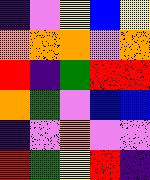[["indigo", "violet", "yellow", "blue", "yellow"], ["orange", "orange", "orange", "violet", "orange"], ["red", "indigo", "green", "red", "red"], ["orange", "green", "violet", "blue", "blue"], ["indigo", "violet", "orange", "violet", "violet"], ["red", "green", "yellow", "red", "indigo"]]